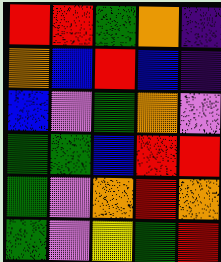[["red", "red", "green", "orange", "indigo"], ["orange", "blue", "red", "blue", "indigo"], ["blue", "violet", "green", "orange", "violet"], ["green", "green", "blue", "red", "red"], ["green", "violet", "orange", "red", "orange"], ["green", "violet", "yellow", "green", "red"]]